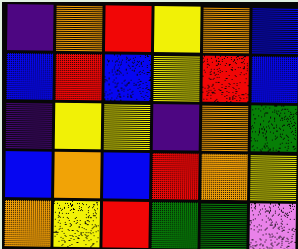[["indigo", "orange", "red", "yellow", "orange", "blue"], ["blue", "red", "blue", "yellow", "red", "blue"], ["indigo", "yellow", "yellow", "indigo", "orange", "green"], ["blue", "orange", "blue", "red", "orange", "yellow"], ["orange", "yellow", "red", "green", "green", "violet"]]